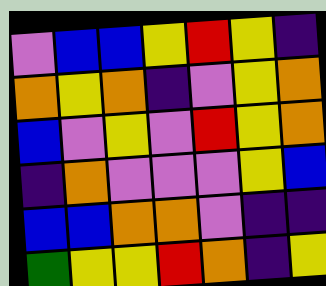[["violet", "blue", "blue", "yellow", "red", "yellow", "indigo"], ["orange", "yellow", "orange", "indigo", "violet", "yellow", "orange"], ["blue", "violet", "yellow", "violet", "red", "yellow", "orange"], ["indigo", "orange", "violet", "violet", "violet", "yellow", "blue"], ["blue", "blue", "orange", "orange", "violet", "indigo", "indigo"], ["green", "yellow", "yellow", "red", "orange", "indigo", "yellow"]]